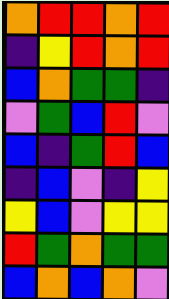[["orange", "red", "red", "orange", "red"], ["indigo", "yellow", "red", "orange", "red"], ["blue", "orange", "green", "green", "indigo"], ["violet", "green", "blue", "red", "violet"], ["blue", "indigo", "green", "red", "blue"], ["indigo", "blue", "violet", "indigo", "yellow"], ["yellow", "blue", "violet", "yellow", "yellow"], ["red", "green", "orange", "green", "green"], ["blue", "orange", "blue", "orange", "violet"]]